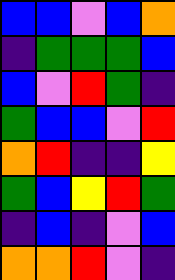[["blue", "blue", "violet", "blue", "orange"], ["indigo", "green", "green", "green", "blue"], ["blue", "violet", "red", "green", "indigo"], ["green", "blue", "blue", "violet", "red"], ["orange", "red", "indigo", "indigo", "yellow"], ["green", "blue", "yellow", "red", "green"], ["indigo", "blue", "indigo", "violet", "blue"], ["orange", "orange", "red", "violet", "indigo"]]